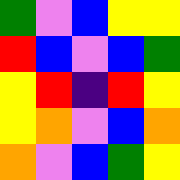[["green", "violet", "blue", "yellow", "yellow"], ["red", "blue", "violet", "blue", "green"], ["yellow", "red", "indigo", "red", "yellow"], ["yellow", "orange", "violet", "blue", "orange"], ["orange", "violet", "blue", "green", "yellow"]]